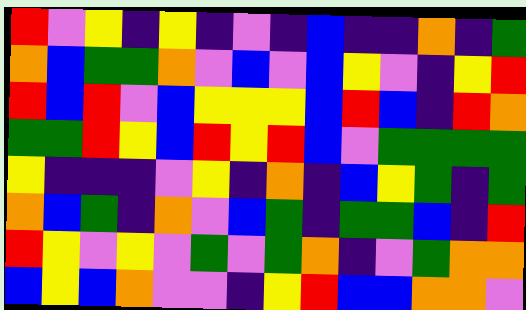[["red", "violet", "yellow", "indigo", "yellow", "indigo", "violet", "indigo", "blue", "indigo", "indigo", "orange", "indigo", "green"], ["orange", "blue", "green", "green", "orange", "violet", "blue", "violet", "blue", "yellow", "violet", "indigo", "yellow", "red"], ["red", "blue", "red", "violet", "blue", "yellow", "yellow", "yellow", "blue", "red", "blue", "indigo", "red", "orange"], ["green", "green", "red", "yellow", "blue", "red", "yellow", "red", "blue", "violet", "green", "green", "green", "green"], ["yellow", "indigo", "indigo", "indigo", "violet", "yellow", "indigo", "orange", "indigo", "blue", "yellow", "green", "indigo", "green"], ["orange", "blue", "green", "indigo", "orange", "violet", "blue", "green", "indigo", "green", "green", "blue", "indigo", "red"], ["red", "yellow", "violet", "yellow", "violet", "green", "violet", "green", "orange", "indigo", "violet", "green", "orange", "orange"], ["blue", "yellow", "blue", "orange", "violet", "violet", "indigo", "yellow", "red", "blue", "blue", "orange", "orange", "violet"]]